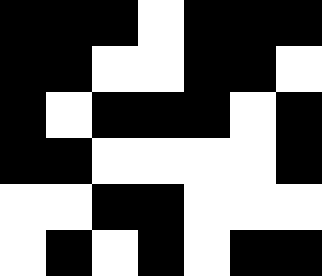[["black", "black", "black", "white", "black", "black", "black"], ["black", "black", "white", "white", "black", "black", "white"], ["black", "white", "black", "black", "black", "white", "black"], ["black", "black", "white", "white", "white", "white", "black"], ["white", "white", "black", "black", "white", "white", "white"], ["white", "black", "white", "black", "white", "black", "black"]]